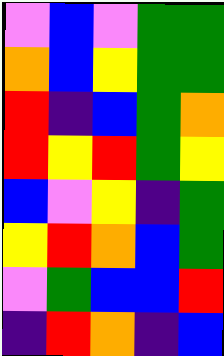[["violet", "blue", "violet", "green", "green"], ["orange", "blue", "yellow", "green", "green"], ["red", "indigo", "blue", "green", "orange"], ["red", "yellow", "red", "green", "yellow"], ["blue", "violet", "yellow", "indigo", "green"], ["yellow", "red", "orange", "blue", "green"], ["violet", "green", "blue", "blue", "red"], ["indigo", "red", "orange", "indigo", "blue"]]